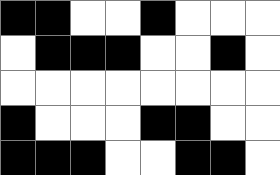[["black", "black", "white", "white", "black", "white", "white", "white"], ["white", "black", "black", "black", "white", "white", "black", "white"], ["white", "white", "white", "white", "white", "white", "white", "white"], ["black", "white", "white", "white", "black", "black", "white", "white"], ["black", "black", "black", "white", "white", "black", "black", "white"]]